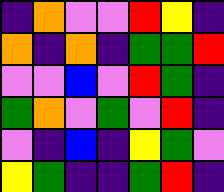[["indigo", "orange", "violet", "violet", "red", "yellow", "indigo"], ["orange", "indigo", "orange", "indigo", "green", "green", "red"], ["violet", "violet", "blue", "violet", "red", "green", "indigo"], ["green", "orange", "violet", "green", "violet", "red", "indigo"], ["violet", "indigo", "blue", "indigo", "yellow", "green", "violet"], ["yellow", "green", "indigo", "indigo", "green", "red", "indigo"]]